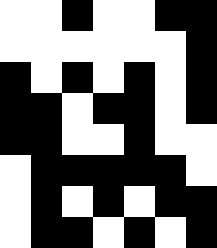[["white", "white", "black", "white", "white", "black", "black"], ["white", "white", "white", "white", "white", "white", "black"], ["black", "white", "black", "white", "black", "white", "black"], ["black", "black", "white", "black", "black", "white", "black"], ["black", "black", "white", "white", "black", "white", "white"], ["white", "black", "black", "black", "black", "black", "white"], ["white", "black", "white", "black", "white", "black", "black"], ["white", "black", "black", "white", "black", "white", "black"]]